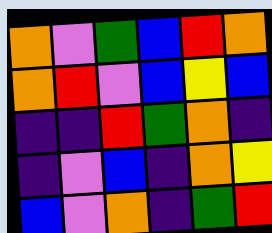[["orange", "violet", "green", "blue", "red", "orange"], ["orange", "red", "violet", "blue", "yellow", "blue"], ["indigo", "indigo", "red", "green", "orange", "indigo"], ["indigo", "violet", "blue", "indigo", "orange", "yellow"], ["blue", "violet", "orange", "indigo", "green", "red"]]